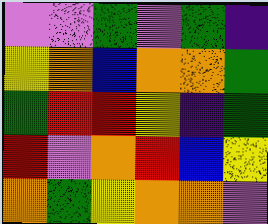[["violet", "violet", "green", "violet", "green", "indigo"], ["yellow", "orange", "blue", "orange", "orange", "green"], ["green", "red", "red", "yellow", "indigo", "green"], ["red", "violet", "orange", "red", "blue", "yellow"], ["orange", "green", "yellow", "orange", "orange", "violet"]]